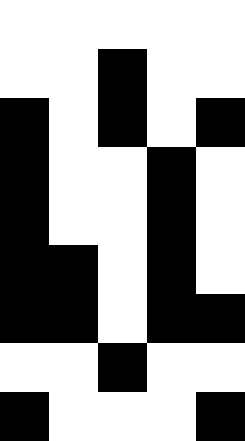[["white", "white", "white", "white", "white"], ["white", "white", "black", "white", "white"], ["black", "white", "black", "white", "black"], ["black", "white", "white", "black", "white"], ["black", "white", "white", "black", "white"], ["black", "black", "white", "black", "white"], ["black", "black", "white", "black", "black"], ["white", "white", "black", "white", "white"], ["black", "white", "white", "white", "black"]]